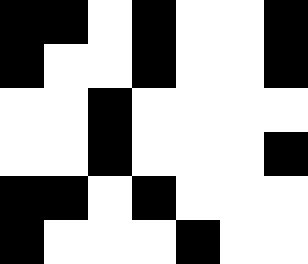[["black", "black", "white", "black", "white", "white", "black"], ["black", "white", "white", "black", "white", "white", "black"], ["white", "white", "black", "white", "white", "white", "white"], ["white", "white", "black", "white", "white", "white", "black"], ["black", "black", "white", "black", "white", "white", "white"], ["black", "white", "white", "white", "black", "white", "white"]]